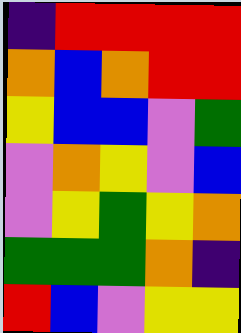[["indigo", "red", "red", "red", "red"], ["orange", "blue", "orange", "red", "red"], ["yellow", "blue", "blue", "violet", "green"], ["violet", "orange", "yellow", "violet", "blue"], ["violet", "yellow", "green", "yellow", "orange"], ["green", "green", "green", "orange", "indigo"], ["red", "blue", "violet", "yellow", "yellow"]]